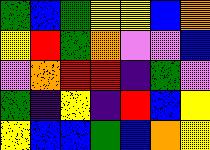[["green", "blue", "green", "yellow", "yellow", "blue", "orange"], ["yellow", "red", "green", "orange", "violet", "violet", "blue"], ["violet", "orange", "red", "red", "indigo", "green", "violet"], ["green", "indigo", "yellow", "indigo", "red", "blue", "yellow"], ["yellow", "blue", "blue", "green", "blue", "orange", "yellow"]]